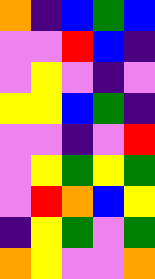[["orange", "indigo", "blue", "green", "blue"], ["violet", "violet", "red", "blue", "indigo"], ["violet", "yellow", "violet", "indigo", "violet"], ["yellow", "yellow", "blue", "green", "indigo"], ["violet", "violet", "indigo", "violet", "red"], ["violet", "yellow", "green", "yellow", "green"], ["violet", "red", "orange", "blue", "yellow"], ["indigo", "yellow", "green", "violet", "green"], ["orange", "yellow", "violet", "violet", "orange"]]